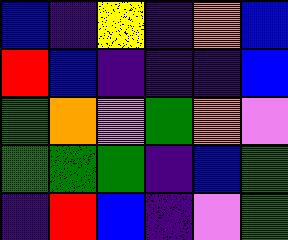[["blue", "indigo", "yellow", "indigo", "orange", "blue"], ["red", "blue", "indigo", "indigo", "indigo", "blue"], ["green", "orange", "violet", "green", "orange", "violet"], ["green", "green", "green", "indigo", "blue", "green"], ["indigo", "red", "blue", "indigo", "violet", "green"]]